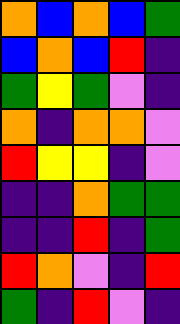[["orange", "blue", "orange", "blue", "green"], ["blue", "orange", "blue", "red", "indigo"], ["green", "yellow", "green", "violet", "indigo"], ["orange", "indigo", "orange", "orange", "violet"], ["red", "yellow", "yellow", "indigo", "violet"], ["indigo", "indigo", "orange", "green", "green"], ["indigo", "indigo", "red", "indigo", "green"], ["red", "orange", "violet", "indigo", "red"], ["green", "indigo", "red", "violet", "indigo"]]